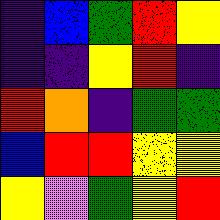[["indigo", "blue", "green", "red", "yellow"], ["indigo", "indigo", "yellow", "red", "indigo"], ["red", "orange", "indigo", "green", "green"], ["blue", "red", "red", "yellow", "yellow"], ["yellow", "violet", "green", "yellow", "red"]]